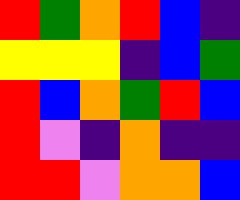[["red", "green", "orange", "red", "blue", "indigo"], ["yellow", "yellow", "yellow", "indigo", "blue", "green"], ["red", "blue", "orange", "green", "red", "blue"], ["red", "violet", "indigo", "orange", "indigo", "indigo"], ["red", "red", "violet", "orange", "orange", "blue"]]